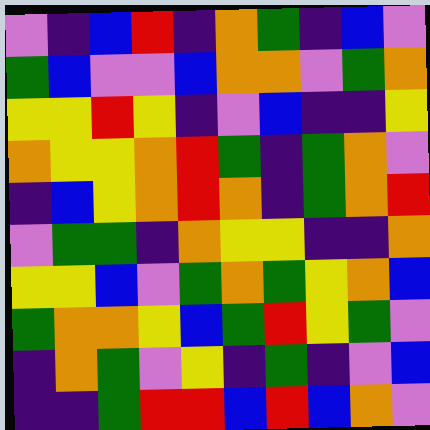[["violet", "indigo", "blue", "red", "indigo", "orange", "green", "indigo", "blue", "violet"], ["green", "blue", "violet", "violet", "blue", "orange", "orange", "violet", "green", "orange"], ["yellow", "yellow", "red", "yellow", "indigo", "violet", "blue", "indigo", "indigo", "yellow"], ["orange", "yellow", "yellow", "orange", "red", "green", "indigo", "green", "orange", "violet"], ["indigo", "blue", "yellow", "orange", "red", "orange", "indigo", "green", "orange", "red"], ["violet", "green", "green", "indigo", "orange", "yellow", "yellow", "indigo", "indigo", "orange"], ["yellow", "yellow", "blue", "violet", "green", "orange", "green", "yellow", "orange", "blue"], ["green", "orange", "orange", "yellow", "blue", "green", "red", "yellow", "green", "violet"], ["indigo", "orange", "green", "violet", "yellow", "indigo", "green", "indigo", "violet", "blue"], ["indigo", "indigo", "green", "red", "red", "blue", "red", "blue", "orange", "violet"]]